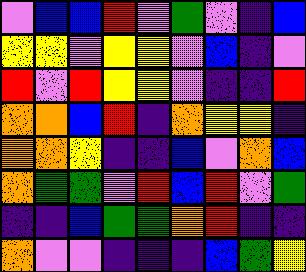[["violet", "blue", "blue", "red", "violet", "green", "violet", "indigo", "blue"], ["yellow", "yellow", "violet", "yellow", "yellow", "violet", "blue", "indigo", "violet"], ["red", "violet", "red", "yellow", "yellow", "violet", "indigo", "indigo", "red"], ["orange", "orange", "blue", "red", "indigo", "orange", "yellow", "yellow", "indigo"], ["orange", "orange", "yellow", "indigo", "indigo", "blue", "violet", "orange", "blue"], ["orange", "green", "green", "violet", "red", "blue", "red", "violet", "green"], ["indigo", "indigo", "blue", "green", "green", "orange", "red", "indigo", "indigo"], ["orange", "violet", "violet", "indigo", "indigo", "indigo", "blue", "green", "yellow"]]